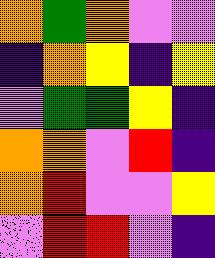[["orange", "green", "orange", "violet", "violet"], ["indigo", "orange", "yellow", "indigo", "yellow"], ["violet", "green", "green", "yellow", "indigo"], ["orange", "orange", "violet", "red", "indigo"], ["orange", "red", "violet", "violet", "yellow"], ["violet", "red", "red", "violet", "indigo"]]